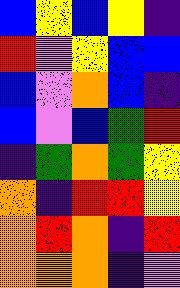[["blue", "yellow", "blue", "yellow", "indigo"], ["red", "violet", "yellow", "blue", "blue"], ["blue", "violet", "orange", "blue", "indigo"], ["blue", "violet", "blue", "green", "red"], ["indigo", "green", "orange", "green", "yellow"], ["orange", "indigo", "red", "red", "yellow"], ["orange", "red", "orange", "indigo", "red"], ["orange", "orange", "orange", "indigo", "violet"]]